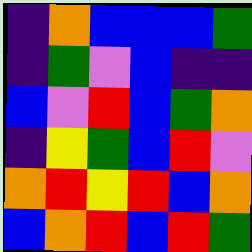[["indigo", "orange", "blue", "blue", "blue", "green"], ["indigo", "green", "violet", "blue", "indigo", "indigo"], ["blue", "violet", "red", "blue", "green", "orange"], ["indigo", "yellow", "green", "blue", "red", "violet"], ["orange", "red", "yellow", "red", "blue", "orange"], ["blue", "orange", "red", "blue", "red", "green"]]